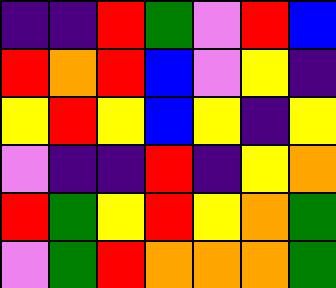[["indigo", "indigo", "red", "green", "violet", "red", "blue"], ["red", "orange", "red", "blue", "violet", "yellow", "indigo"], ["yellow", "red", "yellow", "blue", "yellow", "indigo", "yellow"], ["violet", "indigo", "indigo", "red", "indigo", "yellow", "orange"], ["red", "green", "yellow", "red", "yellow", "orange", "green"], ["violet", "green", "red", "orange", "orange", "orange", "green"]]